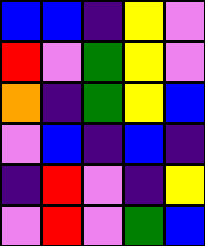[["blue", "blue", "indigo", "yellow", "violet"], ["red", "violet", "green", "yellow", "violet"], ["orange", "indigo", "green", "yellow", "blue"], ["violet", "blue", "indigo", "blue", "indigo"], ["indigo", "red", "violet", "indigo", "yellow"], ["violet", "red", "violet", "green", "blue"]]